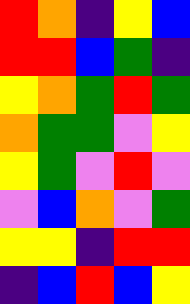[["red", "orange", "indigo", "yellow", "blue"], ["red", "red", "blue", "green", "indigo"], ["yellow", "orange", "green", "red", "green"], ["orange", "green", "green", "violet", "yellow"], ["yellow", "green", "violet", "red", "violet"], ["violet", "blue", "orange", "violet", "green"], ["yellow", "yellow", "indigo", "red", "red"], ["indigo", "blue", "red", "blue", "yellow"]]